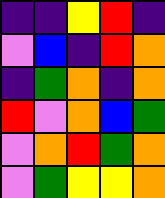[["indigo", "indigo", "yellow", "red", "indigo"], ["violet", "blue", "indigo", "red", "orange"], ["indigo", "green", "orange", "indigo", "orange"], ["red", "violet", "orange", "blue", "green"], ["violet", "orange", "red", "green", "orange"], ["violet", "green", "yellow", "yellow", "orange"]]